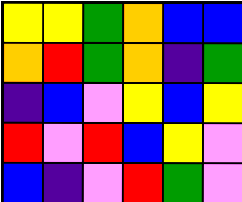[["yellow", "yellow", "green", "orange", "blue", "blue"], ["orange", "red", "green", "orange", "indigo", "green"], ["indigo", "blue", "violet", "yellow", "blue", "yellow"], ["red", "violet", "red", "blue", "yellow", "violet"], ["blue", "indigo", "violet", "red", "green", "violet"]]